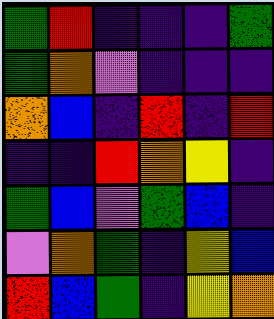[["green", "red", "indigo", "indigo", "indigo", "green"], ["green", "orange", "violet", "indigo", "indigo", "indigo"], ["orange", "blue", "indigo", "red", "indigo", "red"], ["indigo", "indigo", "red", "orange", "yellow", "indigo"], ["green", "blue", "violet", "green", "blue", "indigo"], ["violet", "orange", "green", "indigo", "yellow", "blue"], ["red", "blue", "green", "indigo", "yellow", "orange"]]